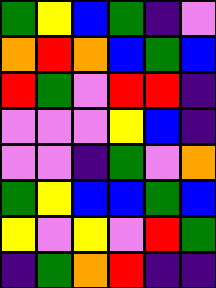[["green", "yellow", "blue", "green", "indigo", "violet"], ["orange", "red", "orange", "blue", "green", "blue"], ["red", "green", "violet", "red", "red", "indigo"], ["violet", "violet", "violet", "yellow", "blue", "indigo"], ["violet", "violet", "indigo", "green", "violet", "orange"], ["green", "yellow", "blue", "blue", "green", "blue"], ["yellow", "violet", "yellow", "violet", "red", "green"], ["indigo", "green", "orange", "red", "indigo", "indigo"]]